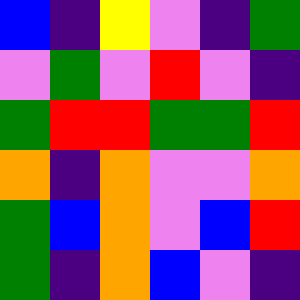[["blue", "indigo", "yellow", "violet", "indigo", "green"], ["violet", "green", "violet", "red", "violet", "indigo"], ["green", "red", "red", "green", "green", "red"], ["orange", "indigo", "orange", "violet", "violet", "orange"], ["green", "blue", "orange", "violet", "blue", "red"], ["green", "indigo", "orange", "blue", "violet", "indigo"]]